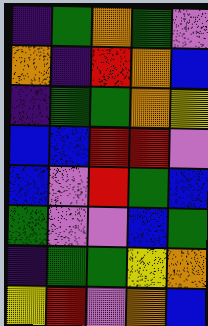[["indigo", "green", "orange", "green", "violet"], ["orange", "indigo", "red", "orange", "blue"], ["indigo", "green", "green", "orange", "yellow"], ["blue", "blue", "red", "red", "violet"], ["blue", "violet", "red", "green", "blue"], ["green", "violet", "violet", "blue", "green"], ["indigo", "green", "green", "yellow", "orange"], ["yellow", "red", "violet", "orange", "blue"]]